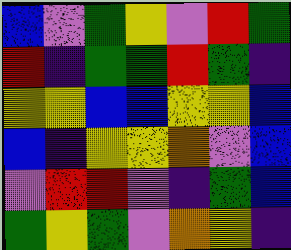[["blue", "violet", "green", "yellow", "violet", "red", "green"], ["red", "indigo", "green", "green", "red", "green", "indigo"], ["yellow", "yellow", "blue", "blue", "yellow", "yellow", "blue"], ["blue", "indigo", "yellow", "yellow", "orange", "violet", "blue"], ["violet", "red", "red", "violet", "indigo", "green", "blue"], ["green", "yellow", "green", "violet", "orange", "yellow", "indigo"]]